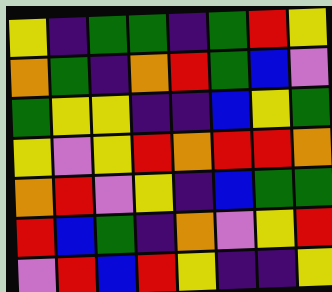[["yellow", "indigo", "green", "green", "indigo", "green", "red", "yellow"], ["orange", "green", "indigo", "orange", "red", "green", "blue", "violet"], ["green", "yellow", "yellow", "indigo", "indigo", "blue", "yellow", "green"], ["yellow", "violet", "yellow", "red", "orange", "red", "red", "orange"], ["orange", "red", "violet", "yellow", "indigo", "blue", "green", "green"], ["red", "blue", "green", "indigo", "orange", "violet", "yellow", "red"], ["violet", "red", "blue", "red", "yellow", "indigo", "indigo", "yellow"]]